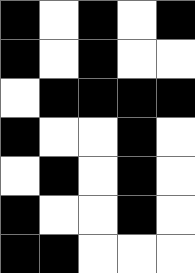[["black", "white", "black", "white", "black"], ["black", "white", "black", "white", "white"], ["white", "black", "black", "black", "black"], ["black", "white", "white", "black", "white"], ["white", "black", "white", "black", "white"], ["black", "white", "white", "black", "white"], ["black", "black", "white", "white", "white"]]